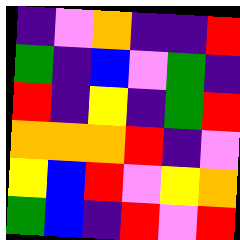[["indigo", "violet", "orange", "indigo", "indigo", "red"], ["green", "indigo", "blue", "violet", "green", "indigo"], ["red", "indigo", "yellow", "indigo", "green", "red"], ["orange", "orange", "orange", "red", "indigo", "violet"], ["yellow", "blue", "red", "violet", "yellow", "orange"], ["green", "blue", "indigo", "red", "violet", "red"]]